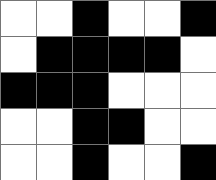[["white", "white", "black", "white", "white", "black"], ["white", "black", "black", "black", "black", "white"], ["black", "black", "black", "white", "white", "white"], ["white", "white", "black", "black", "white", "white"], ["white", "white", "black", "white", "white", "black"]]